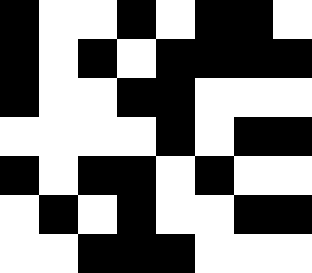[["black", "white", "white", "black", "white", "black", "black", "white"], ["black", "white", "black", "white", "black", "black", "black", "black"], ["black", "white", "white", "black", "black", "white", "white", "white"], ["white", "white", "white", "white", "black", "white", "black", "black"], ["black", "white", "black", "black", "white", "black", "white", "white"], ["white", "black", "white", "black", "white", "white", "black", "black"], ["white", "white", "black", "black", "black", "white", "white", "white"]]